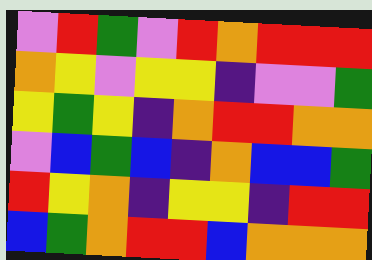[["violet", "red", "green", "violet", "red", "orange", "red", "red", "red"], ["orange", "yellow", "violet", "yellow", "yellow", "indigo", "violet", "violet", "green"], ["yellow", "green", "yellow", "indigo", "orange", "red", "red", "orange", "orange"], ["violet", "blue", "green", "blue", "indigo", "orange", "blue", "blue", "green"], ["red", "yellow", "orange", "indigo", "yellow", "yellow", "indigo", "red", "red"], ["blue", "green", "orange", "red", "red", "blue", "orange", "orange", "orange"]]